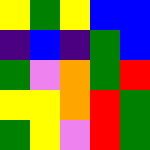[["yellow", "green", "yellow", "blue", "blue"], ["indigo", "blue", "indigo", "green", "blue"], ["green", "violet", "orange", "green", "red"], ["yellow", "yellow", "orange", "red", "green"], ["green", "yellow", "violet", "red", "green"]]